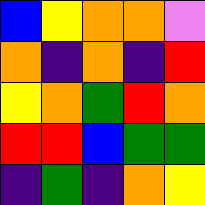[["blue", "yellow", "orange", "orange", "violet"], ["orange", "indigo", "orange", "indigo", "red"], ["yellow", "orange", "green", "red", "orange"], ["red", "red", "blue", "green", "green"], ["indigo", "green", "indigo", "orange", "yellow"]]